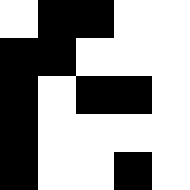[["white", "black", "black", "white", "white"], ["black", "black", "white", "white", "white"], ["black", "white", "black", "black", "white"], ["black", "white", "white", "white", "white"], ["black", "white", "white", "black", "white"]]